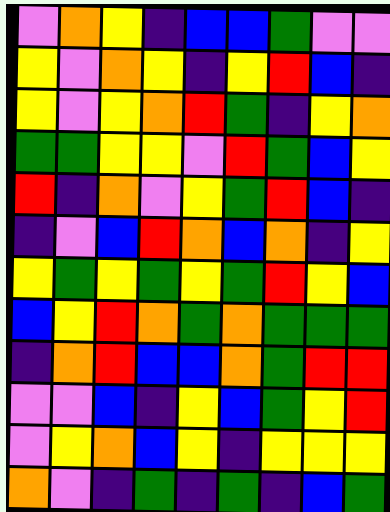[["violet", "orange", "yellow", "indigo", "blue", "blue", "green", "violet", "violet"], ["yellow", "violet", "orange", "yellow", "indigo", "yellow", "red", "blue", "indigo"], ["yellow", "violet", "yellow", "orange", "red", "green", "indigo", "yellow", "orange"], ["green", "green", "yellow", "yellow", "violet", "red", "green", "blue", "yellow"], ["red", "indigo", "orange", "violet", "yellow", "green", "red", "blue", "indigo"], ["indigo", "violet", "blue", "red", "orange", "blue", "orange", "indigo", "yellow"], ["yellow", "green", "yellow", "green", "yellow", "green", "red", "yellow", "blue"], ["blue", "yellow", "red", "orange", "green", "orange", "green", "green", "green"], ["indigo", "orange", "red", "blue", "blue", "orange", "green", "red", "red"], ["violet", "violet", "blue", "indigo", "yellow", "blue", "green", "yellow", "red"], ["violet", "yellow", "orange", "blue", "yellow", "indigo", "yellow", "yellow", "yellow"], ["orange", "violet", "indigo", "green", "indigo", "green", "indigo", "blue", "green"]]